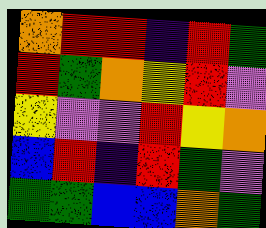[["orange", "red", "red", "indigo", "red", "green"], ["red", "green", "orange", "yellow", "red", "violet"], ["yellow", "violet", "violet", "red", "yellow", "orange"], ["blue", "red", "indigo", "red", "green", "violet"], ["green", "green", "blue", "blue", "orange", "green"]]